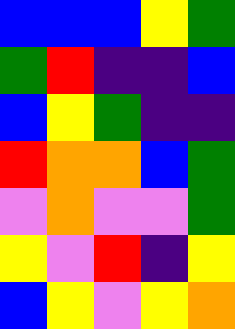[["blue", "blue", "blue", "yellow", "green"], ["green", "red", "indigo", "indigo", "blue"], ["blue", "yellow", "green", "indigo", "indigo"], ["red", "orange", "orange", "blue", "green"], ["violet", "orange", "violet", "violet", "green"], ["yellow", "violet", "red", "indigo", "yellow"], ["blue", "yellow", "violet", "yellow", "orange"]]